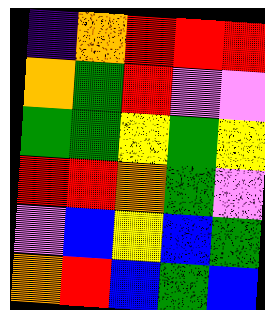[["indigo", "orange", "red", "red", "red"], ["orange", "green", "red", "violet", "violet"], ["green", "green", "yellow", "green", "yellow"], ["red", "red", "orange", "green", "violet"], ["violet", "blue", "yellow", "blue", "green"], ["orange", "red", "blue", "green", "blue"]]